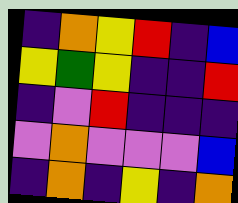[["indigo", "orange", "yellow", "red", "indigo", "blue"], ["yellow", "green", "yellow", "indigo", "indigo", "red"], ["indigo", "violet", "red", "indigo", "indigo", "indigo"], ["violet", "orange", "violet", "violet", "violet", "blue"], ["indigo", "orange", "indigo", "yellow", "indigo", "orange"]]